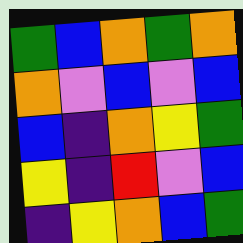[["green", "blue", "orange", "green", "orange"], ["orange", "violet", "blue", "violet", "blue"], ["blue", "indigo", "orange", "yellow", "green"], ["yellow", "indigo", "red", "violet", "blue"], ["indigo", "yellow", "orange", "blue", "green"]]